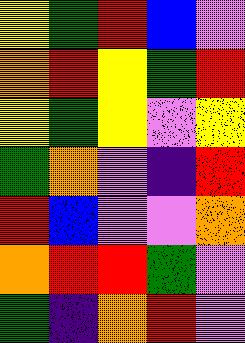[["yellow", "green", "red", "blue", "violet"], ["orange", "red", "yellow", "green", "red"], ["yellow", "green", "yellow", "violet", "yellow"], ["green", "orange", "violet", "indigo", "red"], ["red", "blue", "violet", "violet", "orange"], ["orange", "red", "red", "green", "violet"], ["green", "indigo", "orange", "red", "violet"]]